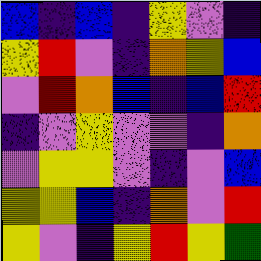[["blue", "indigo", "blue", "indigo", "yellow", "violet", "indigo"], ["yellow", "red", "violet", "indigo", "orange", "yellow", "blue"], ["violet", "red", "orange", "blue", "indigo", "blue", "red"], ["indigo", "violet", "yellow", "violet", "violet", "indigo", "orange"], ["violet", "yellow", "yellow", "violet", "indigo", "violet", "blue"], ["yellow", "yellow", "blue", "indigo", "orange", "violet", "red"], ["yellow", "violet", "indigo", "yellow", "red", "yellow", "green"]]